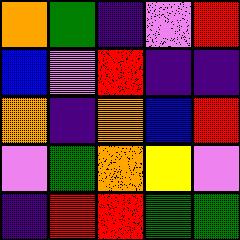[["orange", "green", "indigo", "violet", "red"], ["blue", "violet", "red", "indigo", "indigo"], ["orange", "indigo", "orange", "blue", "red"], ["violet", "green", "orange", "yellow", "violet"], ["indigo", "red", "red", "green", "green"]]